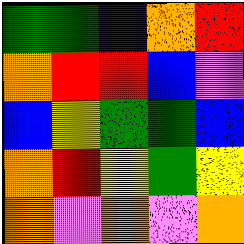[["green", "green", "indigo", "orange", "red"], ["orange", "red", "red", "blue", "violet"], ["blue", "yellow", "green", "green", "blue"], ["orange", "red", "yellow", "green", "yellow"], ["orange", "violet", "orange", "violet", "orange"]]